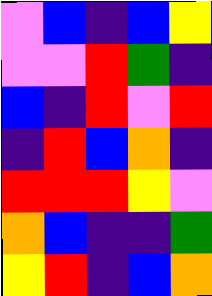[["violet", "blue", "indigo", "blue", "yellow"], ["violet", "violet", "red", "green", "indigo"], ["blue", "indigo", "red", "violet", "red"], ["indigo", "red", "blue", "orange", "indigo"], ["red", "red", "red", "yellow", "violet"], ["orange", "blue", "indigo", "indigo", "green"], ["yellow", "red", "indigo", "blue", "orange"]]